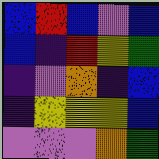[["blue", "red", "blue", "violet", "blue"], ["blue", "indigo", "red", "yellow", "green"], ["indigo", "violet", "orange", "indigo", "blue"], ["indigo", "yellow", "yellow", "yellow", "blue"], ["violet", "violet", "violet", "orange", "green"]]